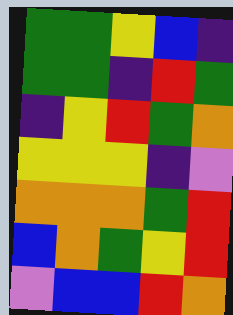[["green", "green", "yellow", "blue", "indigo"], ["green", "green", "indigo", "red", "green"], ["indigo", "yellow", "red", "green", "orange"], ["yellow", "yellow", "yellow", "indigo", "violet"], ["orange", "orange", "orange", "green", "red"], ["blue", "orange", "green", "yellow", "red"], ["violet", "blue", "blue", "red", "orange"]]